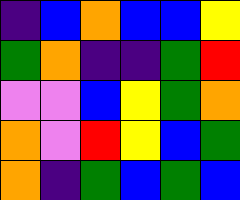[["indigo", "blue", "orange", "blue", "blue", "yellow"], ["green", "orange", "indigo", "indigo", "green", "red"], ["violet", "violet", "blue", "yellow", "green", "orange"], ["orange", "violet", "red", "yellow", "blue", "green"], ["orange", "indigo", "green", "blue", "green", "blue"]]